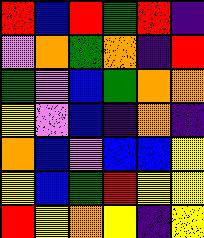[["red", "blue", "red", "green", "red", "indigo"], ["violet", "orange", "green", "orange", "indigo", "red"], ["green", "violet", "blue", "green", "orange", "orange"], ["yellow", "violet", "blue", "indigo", "orange", "indigo"], ["orange", "blue", "violet", "blue", "blue", "yellow"], ["yellow", "blue", "green", "red", "yellow", "yellow"], ["red", "yellow", "orange", "yellow", "indigo", "yellow"]]